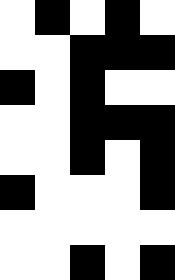[["white", "black", "white", "black", "white"], ["white", "white", "black", "black", "black"], ["black", "white", "black", "white", "white"], ["white", "white", "black", "black", "black"], ["white", "white", "black", "white", "black"], ["black", "white", "white", "white", "black"], ["white", "white", "white", "white", "white"], ["white", "white", "black", "white", "black"]]